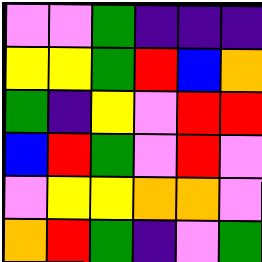[["violet", "violet", "green", "indigo", "indigo", "indigo"], ["yellow", "yellow", "green", "red", "blue", "orange"], ["green", "indigo", "yellow", "violet", "red", "red"], ["blue", "red", "green", "violet", "red", "violet"], ["violet", "yellow", "yellow", "orange", "orange", "violet"], ["orange", "red", "green", "indigo", "violet", "green"]]